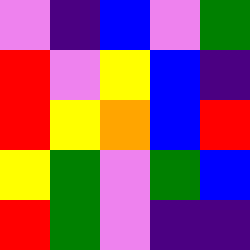[["violet", "indigo", "blue", "violet", "green"], ["red", "violet", "yellow", "blue", "indigo"], ["red", "yellow", "orange", "blue", "red"], ["yellow", "green", "violet", "green", "blue"], ["red", "green", "violet", "indigo", "indigo"]]